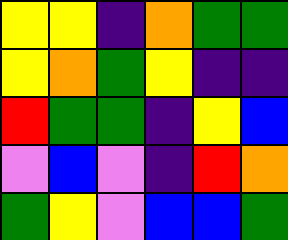[["yellow", "yellow", "indigo", "orange", "green", "green"], ["yellow", "orange", "green", "yellow", "indigo", "indigo"], ["red", "green", "green", "indigo", "yellow", "blue"], ["violet", "blue", "violet", "indigo", "red", "orange"], ["green", "yellow", "violet", "blue", "blue", "green"]]